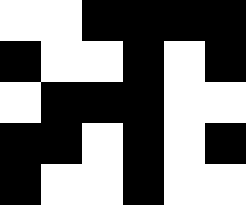[["white", "white", "black", "black", "black", "black"], ["black", "white", "white", "black", "white", "black"], ["white", "black", "black", "black", "white", "white"], ["black", "black", "white", "black", "white", "black"], ["black", "white", "white", "black", "white", "white"]]